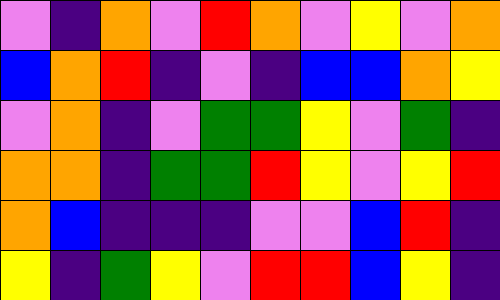[["violet", "indigo", "orange", "violet", "red", "orange", "violet", "yellow", "violet", "orange"], ["blue", "orange", "red", "indigo", "violet", "indigo", "blue", "blue", "orange", "yellow"], ["violet", "orange", "indigo", "violet", "green", "green", "yellow", "violet", "green", "indigo"], ["orange", "orange", "indigo", "green", "green", "red", "yellow", "violet", "yellow", "red"], ["orange", "blue", "indigo", "indigo", "indigo", "violet", "violet", "blue", "red", "indigo"], ["yellow", "indigo", "green", "yellow", "violet", "red", "red", "blue", "yellow", "indigo"]]